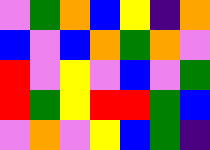[["violet", "green", "orange", "blue", "yellow", "indigo", "orange"], ["blue", "violet", "blue", "orange", "green", "orange", "violet"], ["red", "violet", "yellow", "violet", "blue", "violet", "green"], ["red", "green", "yellow", "red", "red", "green", "blue"], ["violet", "orange", "violet", "yellow", "blue", "green", "indigo"]]